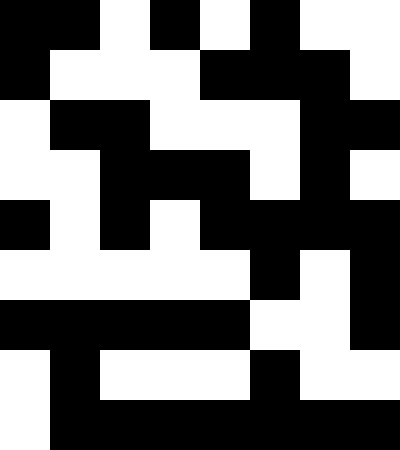[["black", "black", "white", "black", "white", "black", "white", "white"], ["black", "white", "white", "white", "black", "black", "black", "white"], ["white", "black", "black", "white", "white", "white", "black", "black"], ["white", "white", "black", "black", "black", "white", "black", "white"], ["black", "white", "black", "white", "black", "black", "black", "black"], ["white", "white", "white", "white", "white", "black", "white", "black"], ["black", "black", "black", "black", "black", "white", "white", "black"], ["white", "black", "white", "white", "white", "black", "white", "white"], ["white", "black", "black", "black", "black", "black", "black", "black"]]